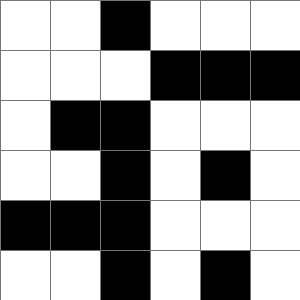[["white", "white", "black", "white", "white", "white"], ["white", "white", "white", "black", "black", "black"], ["white", "black", "black", "white", "white", "white"], ["white", "white", "black", "white", "black", "white"], ["black", "black", "black", "white", "white", "white"], ["white", "white", "black", "white", "black", "white"]]